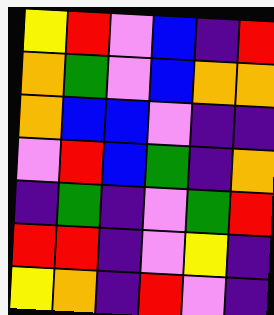[["yellow", "red", "violet", "blue", "indigo", "red"], ["orange", "green", "violet", "blue", "orange", "orange"], ["orange", "blue", "blue", "violet", "indigo", "indigo"], ["violet", "red", "blue", "green", "indigo", "orange"], ["indigo", "green", "indigo", "violet", "green", "red"], ["red", "red", "indigo", "violet", "yellow", "indigo"], ["yellow", "orange", "indigo", "red", "violet", "indigo"]]